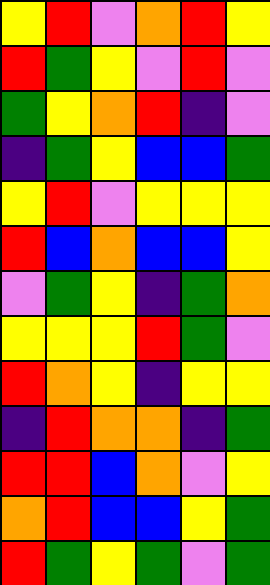[["yellow", "red", "violet", "orange", "red", "yellow"], ["red", "green", "yellow", "violet", "red", "violet"], ["green", "yellow", "orange", "red", "indigo", "violet"], ["indigo", "green", "yellow", "blue", "blue", "green"], ["yellow", "red", "violet", "yellow", "yellow", "yellow"], ["red", "blue", "orange", "blue", "blue", "yellow"], ["violet", "green", "yellow", "indigo", "green", "orange"], ["yellow", "yellow", "yellow", "red", "green", "violet"], ["red", "orange", "yellow", "indigo", "yellow", "yellow"], ["indigo", "red", "orange", "orange", "indigo", "green"], ["red", "red", "blue", "orange", "violet", "yellow"], ["orange", "red", "blue", "blue", "yellow", "green"], ["red", "green", "yellow", "green", "violet", "green"]]